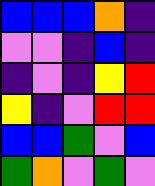[["blue", "blue", "blue", "orange", "indigo"], ["violet", "violet", "indigo", "blue", "indigo"], ["indigo", "violet", "indigo", "yellow", "red"], ["yellow", "indigo", "violet", "red", "red"], ["blue", "blue", "green", "violet", "blue"], ["green", "orange", "violet", "green", "violet"]]